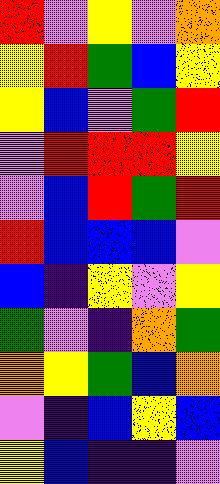[["red", "violet", "yellow", "violet", "orange"], ["yellow", "red", "green", "blue", "yellow"], ["yellow", "blue", "violet", "green", "red"], ["violet", "red", "red", "red", "yellow"], ["violet", "blue", "red", "green", "red"], ["red", "blue", "blue", "blue", "violet"], ["blue", "indigo", "yellow", "violet", "yellow"], ["green", "violet", "indigo", "orange", "green"], ["orange", "yellow", "green", "blue", "orange"], ["violet", "indigo", "blue", "yellow", "blue"], ["yellow", "blue", "indigo", "indigo", "violet"]]